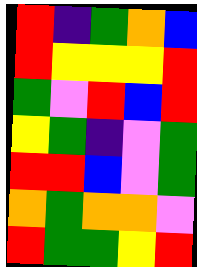[["red", "indigo", "green", "orange", "blue"], ["red", "yellow", "yellow", "yellow", "red"], ["green", "violet", "red", "blue", "red"], ["yellow", "green", "indigo", "violet", "green"], ["red", "red", "blue", "violet", "green"], ["orange", "green", "orange", "orange", "violet"], ["red", "green", "green", "yellow", "red"]]